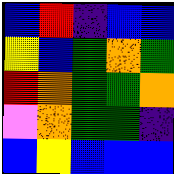[["blue", "red", "indigo", "blue", "blue"], ["yellow", "blue", "green", "orange", "green"], ["red", "orange", "green", "green", "orange"], ["violet", "orange", "green", "green", "indigo"], ["blue", "yellow", "blue", "blue", "blue"]]